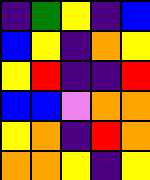[["indigo", "green", "yellow", "indigo", "blue"], ["blue", "yellow", "indigo", "orange", "yellow"], ["yellow", "red", "indigo", "indigo", "red"], ["blue", "blue", "violet", "orange", "orange"], ["yellow", "orange", "indigo", "red", "orange"], ["orange", "orange", "yellow", "indigo", "yellow"]]